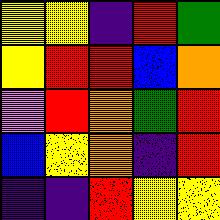[["yellow", "yellow", "indigo", "red", "green"], ["yellow", "red", "red", "blue", "orange"], ["violet", "red", "orange", "green", "red"], ["blue", "yellow", "orange", "indigo", "red"], ["indigo", "indigo", "red", "yellow", "yellow"]]